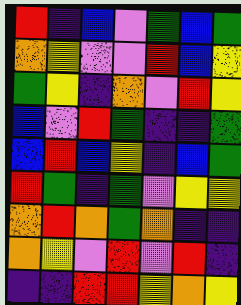[["red", "indigo", "blue", "violet", "green", "blue", "green"], ["orange", "yellow", "violet", "violet", "red", "blue", "yellow"], ["green", "yellow", "indigo", "orange", "violet", "red", "yellow"], ["blue", "violet", "red", "green", "indigo", "indigo", "green"], ["blue", "red", "blue", "yellow", "indigo", "blue", "green"], ["red", "green", "indigo", "green", "violet", "yellow", "yellow"], ["orange", "red", "orange", "green", "orange", "indigo", "indigo"], ["orange", "yellow", "violet", "red", "violet", "red", "indigo"], ["indigo", "indigo", "red", "red", "yellow", "orange", "yellow"]]